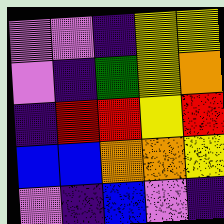[["violet", "violet", "indigo", "yellow", "yellow"], ["violet", "indigo", "green", "yellow", "orange"], ["indigo", "red", "red", "yellow", "red"], ["blue", "blue", "orange", "orange", "yellow"], ["violet", "indigo", "blue", "violet", "indigo"]]